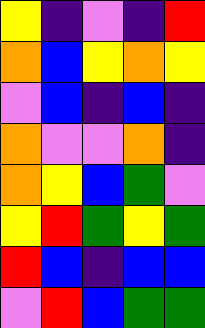[["yellow", "indigo", "violet", "indigo", "red"], ["orange", "blue", "yellow", "orange", "yellow"], ["violet", "blue", "indigo", "blue", "indigo"], ["orange", "violet", "violet", "orange", "indigo"], ["orange", "yellow", "blue", "green", "violet"], ["yellow", "red", "green", "yellow", "green"], ["red", "blue", "indigo", "blue", "blue"], ["violet", "red", "blue", "green", "green"]]